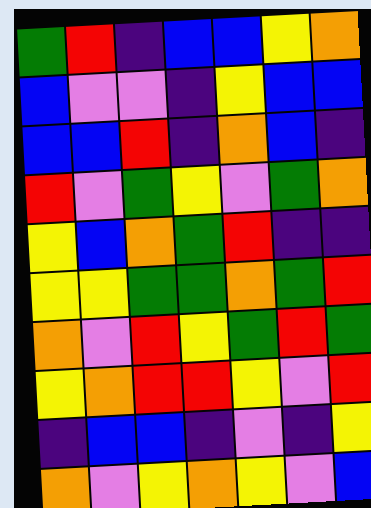[["green", "red", "indigo", "blue", "blue", "yellow", "orange"], ["blue", "violet", "violet", "indigo", "yellow", "blue", "blue"], ["blue", "blue", "red", "indigo", "orange", "blue", "indigo"], ["red", "violet", "green", "yellow", "violet", "green", "orange"], ["yellow", "blue", "orange", "green", "red", "indigo", "indigo"], ["yellow", "yellow", "green", "green", "orange", "green", "red"], ["orange", "violet", "red", "yellow", "green", "red", "green"], ["yellow", "orange", "red", "red", "yellow", "violet", "red"], ["indigo", "blue", "blue", "indigo", "violet", "indigo", "yellow"], ["orange", "violet", "yellow", "orange", "yellow", "violet", "blue"]]